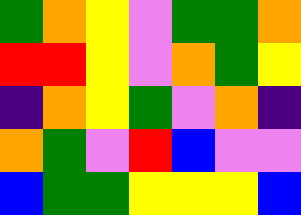[["green", "orange", "yellow", "violet", "green", "green", "orange"], ["red", "red", "yellow", "violet", "orange", "green", "yellow"], ["indigo", "orange", "yellow", "green", "violet", "orange", "indigo"], ["orange", "green", "violet", "red", "blue", "violet", "violet"], ["blue", "green", "green", "yellow", "yellow", "yellow", "blue"]]